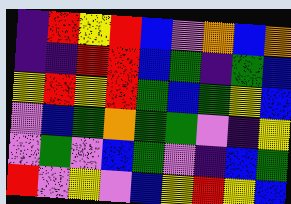[["indigo", "red", "yellow", "red", "blue", "violet", "orange", "blue", "orange"], ["indigo", "indigo", "red", "red", "blue", "green", "indigo", "green", "blue"], ["yellow", "red", "yellow", "red", "green", "blue", "green", "yellow", "blue"], ["violet", "blue", "green", "orange", "green", "green", "violet", "indigo", "yellow"], ["violet", "green", "violet", "blue", "green", "violet", "indigo", "blue", "green"], ["red", "violet", "yellow", "violet", "blue", "yellow", "red", "yellow", "blue"]]